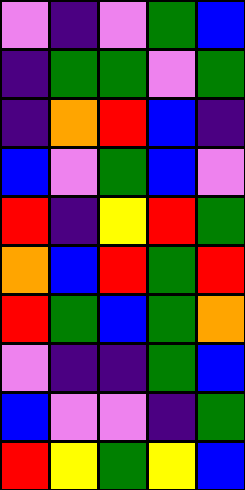[["violet", "indigo", "violet", "green", "blue"], ["indigo", "green", "green", "violet", "green"], ["indigo", "orange", "red", "blue", "indigo"], ["blue", "violet", "green", "blue", "violet"], ["red", "indigo", "yellow", "red", "green"], ["orange", "blue", "red", "green", "red"], ["red", "green", "blue", "green", "orange"], ["violet", "indigo", "indigo", "green", "blue"], ["blue", "violet", "violet", "indigo", "green"], ["red", "yellow", "green", "yellow", "blue"]]